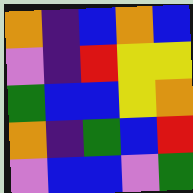[["orange", "indigo", "blue", "orange", "blue"], ["violet", "indigo", "red", "yellow", "yellow"], ["green", "blue", "blue", "yellow", "orange"], ["orange", "indigo", "green", "blue", "red"], ["violet", "blue", "blue", "violet", "green"]]